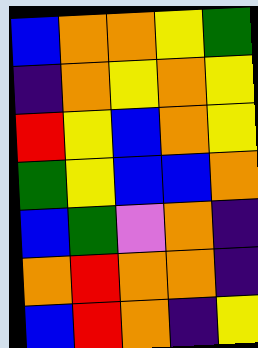[["blue", "orange", "orange", "yellow", "green"], ["indigo", "orange", "yellow", "orange", "yellow"], ["red", "yellow", "blue", "orange", "yellow"], ["green", "yellow", "blue", "blue", "orange"], ["blue", "green", "violet", "orange", "indigo"], ["orange", "red", "orange", "orange", "indigo"], ["blue", "red", "orange", "indigo", "yellow"]]